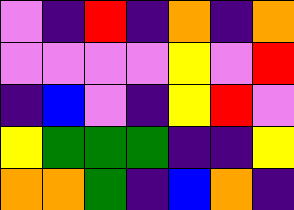[["violet", "indigo", "red", "indigo", "orange", "indigo", "orange"], ["violet", "violet", "violet", "violet", "yellow", "violet", "red"], ["indigo", "blue", "violet", "indigo", "yellow", "red", "violet"], ["yellow", "green", "green", "green", "indigo", "indigo", "yellow"], ["orange", "orange", "green", "indigo", "blue", "orange", "indigo"]]